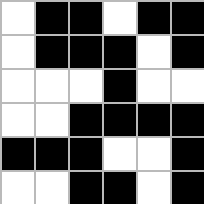[["white", "black", "black", "white", "black", "black"], ["white", "black", "black", "black", "white", "black"], ["white", "white", "white", "black", "white", "white"], ["white", "white", "black", "black", "black", "black"], ["black", "black", "black", "white", "white", "black"], ["white", "white", "black", "black", "white", "black"]]